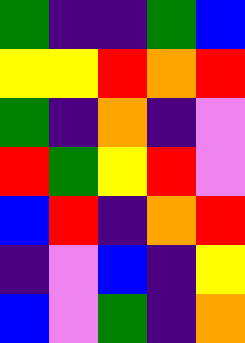[["green", "indigo", "indigo", "green", "blue"], ["yellow", "yellow", "red", "orange", "red"], ["green", "indigo", "orange", "indigo", "violet"], ["red", "green", "yellow", "red", "violet"], ["blue", "red", "indigo", "orange", "red"], ["indigo", "violet", "blue", "indigo", "yellow"], ["blue", "violet", "green", "indigo", "orange"]]